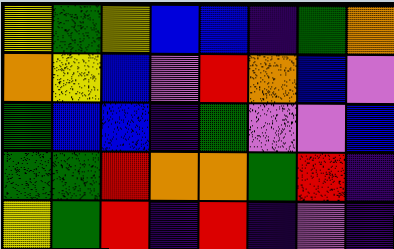[["yellow", "green", "yellow", "blue", "blue", "indigo", "green", "orange"], ["orange", "yellow", "blue", "violet", "red", "orange", "blue", "violet"], ["green", "blue", "blue", "indigo", "green", "violet", "violet", "blue"], ["green", "green", "red", "orange", "orange", "green", "red", "indigo"], ["yellow", "green", "red", "indigo", "red", "indigo", "violet", "indigo"]]